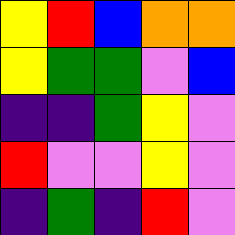[["yellow", "red", "blue", "orange", "orange"], ["yellow", "green", "green", "violet", "blue"], ["indigo", "indigo", "green", "yellow", "violet"], ["red", "violet", "violet", "yellow", "violet"], ["indigo", "green", "indigo", "red", "violet"]]